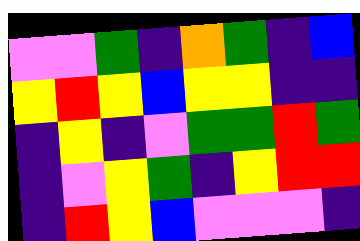[["violet", "violet", "green", "indigo", "orange", "green", "indigo", "blue"], ["yellow", "red", "yellow", "blue", "yellow", "yellow", "indigo", "indigo"], ["indigo", "yellow", "indigo", "violet", "green", "green", "red", "green"], ["indigo", "violet", "yellow", "green", "indigo", "yellow", "red", "red"], ["indigo", "red", "yellow", "blue", "violet", "violet", "violet", "indigo"]]